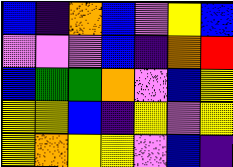[["blue", "indigo", "orange", "blue", "violet", "yellow", "blue"], ["violet", "violet", "violet", "blue", "indigo", "orange", "red"], ["blue", "green", "green", "orange", "violet", "blue", "yellow"], ["yellow", "yellow", "blue", "indigo", "yellow", "violet", "yellow"], ["yellow", "orange", "yellow", "yellow", "violet", "blue", "indigo"]]